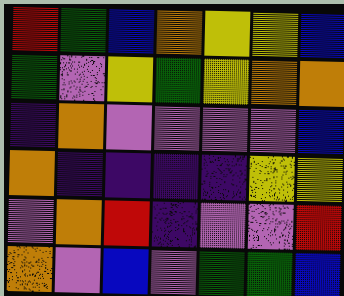[["red", "green", "blue", "orange", "yellow", "yellow", "blue"], ["green", "violet", "yellow", "green", "yellow", "orange", "orange"], ["indigo", "orange", "violet", "violet", "violet", "violet", "blue"], ["orange", "indigo", "indigo", "indigo", "indigo", "yellow", "yellow"], ["violet", "orange", "red", "indigo", "violet", "violet", "red"], ["orange", "violet", "blue", "violet", "green", "green", "blue"]]